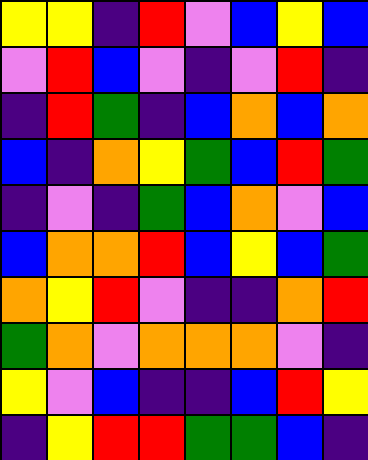[["yellow", "yellow", "indigo", "red", "violet", "blue", "yellow", "blue"], ["violet", "red", "blue", "violet", "indigo", "violet", "red", "indigo"], ["indigo", "red", "green", "indigo", "blue", "orange", "blue", "orange"], ["blue", "indigo", "orange", "yellow", "green", "blue", "red", "green"], ["indigo", "violet", "indigo", "green", "blue", "orange", "violet", "blue"], ["blue", "orange", "orange", "red", "blue", "yellow", "blue", "green"], ["orange", "yellow", "red", "violet", "indigo", "indigo", "orange", "red"], ["green", "orange", "violet", "orange", "orange", "orange", "violet", "indigo"], ["yellow", "violet", "blue", "indigo", "indigo", "blue", "red", "yellow"], ["indigo", "yellow", "red", "red", "green", "green", "blue", "indigo"]]